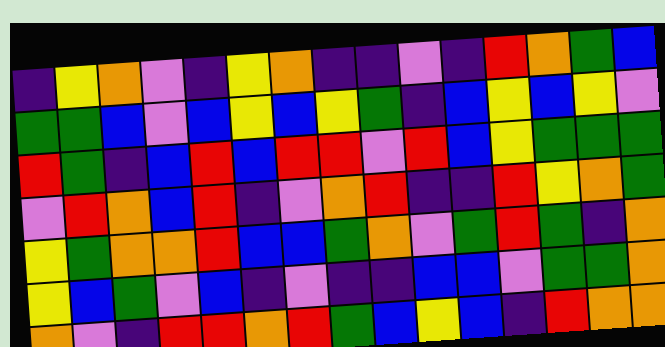[["indigo", "yellow", "orange", "violet", "indigo", "yellow", "orange", "indigo", "indigo", "violet", "indigo", "red", "orange", "green", "blue"], ["green", "green", "blue", "violet", "blue", "yellow", "blue", "yellow", "green", "indigo", "blue", "yellow", "blue", "yellow", "violet"], ["red", "green", "indigo", "blue", "red", "blue", "red", "red", "violet", "red", "blue", "yellow", "green", "green", "green"], ["violet", "red", "orange", "blue", "red", "indigo", "violet", "orange", "red", "indigo", "indigo", "red", "yellow", "orange", "green"], ["yellow", "green", "orange", "orange", "red", "blue", "blue", "green", "orange", "violet", "green", "red", "green", "indigo", "orange"], ["yellow", "blue", "green", "violet", "blue", "indigo", "violet", "indigo", "indigo", "blue", "blue", "violet", "green", "green", "orange"], ["orange", "violet", "indigo", "red", "red", "orange", "red", "green", "blue", "yellow", "blue", "indigo", "red", "orange", "orange"]]